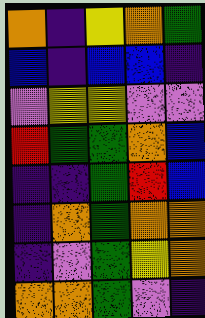[["orange", "indigo", "yellow", "orange", "green"], ["blue", "indigo", "blue", "blue", "indigo"], ["violet", "yellow", "yellow", "violet", "violet"], ["red", "green", "green", "orange", "blue"], ["indigo", "indigo", "green", "red", "blue"], ["indigo", "orange", "green", "orange", "orange"], ["indigo", "violet", "green", "yellow", "orange"], ["orange", "orange", "green", "violet", "indigo"]]